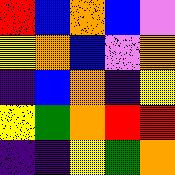[["red", "blue", "orange", "blue", "violet"], ["yellow", "orange", "blue", "violet", "orange"], ["indigo", "blue", "orange", "indigo", "yellow"], ["yellow", "green", "orange", "red", "red"], ["indigo", "indigo", "yellow", "green", "orange"]]